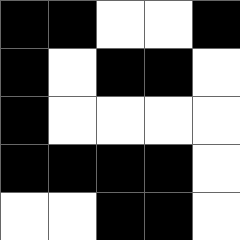[["black", "black", "white", "white", "black"], ["black", "white", "black", "black", "white"], ["black", "white", "white", "white", "white"], ["black", "black", "black", "black", "white"], ["white", "white", "black", "black", "white"]]